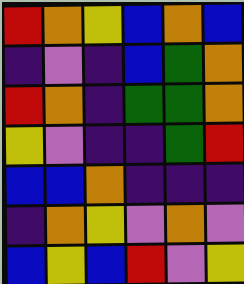[["red", "orange", "yellow", "blue", "orange", "blue"], ["indigo", "violet", "indigo", "blue", "green", "orange"], ["red", "orange", "indigo", "green", "green", "orange"], ["yellow", "violet", "indigo", "indigo", "green", "red"], ["blue", "blue", "orange", "indigo", "indigo", "indigo"], ["indigo", "orange", "yellow", "violet", "orange", "violet"], ["blue", "yellow", "blue", "red", "violet", "yellow"]]